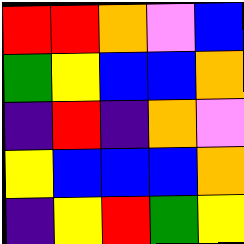[["red", "red", "orange", "violet", "blue"], ["green", "yellow", "blue", "blue", "orange"], ["indigo", "red", "indigo", "orange", "violet"], ["yellow", "blue", "blue", "blue", "orange"], ["indigo", "yellow", "red", "green", "yellow"]]